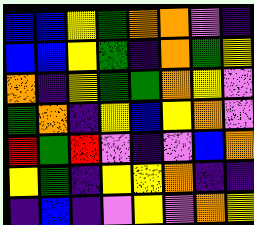[["blue", "blue", "yellow", "green", "orange", "orange", "violet", "indigo"], ["blue", "blue", "yellow", "green", "indigo", "orange", "green", "yellow"], ["orange", "indigo", "yellow", "green", "green", "orange", "yellow", "violet"], ["green", "orange", "indigo", "yellow", "blue", "yellow", "orange", "violet"], ["red", "green", "red", "violet", "indigo", "violet", "blue", "orange"], ["yellow", "green", "indigo", "yellow", "yellow", "orange", "indigo", "indigo"], ["indigo", "blue", "indigo", "violet", "yellow", "violet", "orange", "yellow"]]